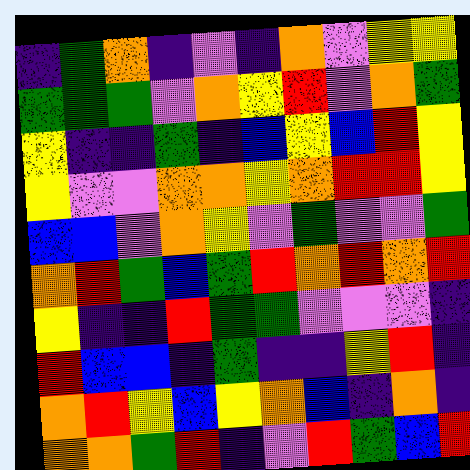[["indigo", "green", "orange", "indigo", "violet", "indigo", "orange", "violet", "yellow", "yellow"], ["green", "green", "green", "violet", "orange", "yellow", "red", "violet", "orange", "green"], ["yellow", "indigo", "indigo", "green", "indigo", "blue", "yellow", "blue", "red", "yellow"], ["yellow", "violet", "violet", "orange", "orange", "yellow", "orange", "red", "red", "yellow"], ["blue", "blue", "violet", "orange", "yellow", "violet", "green", "violet", "violet", "green"], ["orange", "red", "green", "blue", "green", "red", "orange", "red", "orange", "red"], ["yellow", "indigo", "indigo", "red", "green", "green", "violet", "violet", "violet", "indigo"], ["red", "blue", "blue", "indigo", "green", "indigo", "indigo", "yellow", "red", "indigo"], ["orange", "red", "yellow", "blue", "yellow", "orange", "blue", "indigo", "orange", "indigo"], ["orange", "orange", "green", "red", "indigo", "violet", "red", "green", "blue", "red"]]